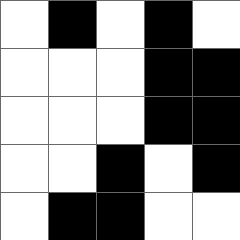[["white", "black", "white", "black", "white"], ["white", "white", "white", "black", "black"], ["white", "white", "white", "black", "black"], ["white", "white", "black", "white", "black"], ["white", "black", "black", "white", "white"]]